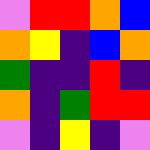[["violet", "red", "red", "orange", "blue"], ["orange", "yellow", "indigo", "blue", "orange"], ["green", "indigo", "indigo", "red", "indigo"], ["orange", "indigo", "green", "red", "red"], ["violet", "indigo", "yellow", "indigo", "violet"]]